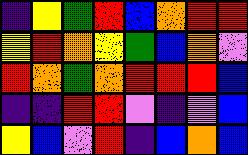[["indigo", "yellow", "green", "red", "blue", "orange", "red", "red"], ["yellow", "red", "orange", "yellow", "green", "blue", "orange", "violet"], ["red", "orange", "green", "orange", "red", "red", "red", "blue"], ["indigo", "indigo", "red", "red", "violet", "indigo", "violet", "blue"], ["yellow", "blue", "violet", "red", "indigo", "blue", "orange", "blue"]]